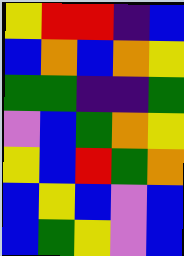[["yellow", "red", "red", "indigo", "blue"], ["blue", "orange", "blue", "orange", "yellow"], ["green", "green", "indigo", "indigo", "green"], ["violet", "blue", "green", "orange", "yellow"], ["yellow", "blue", "red", "green", "orange"], ["blue", "yellow", "blue", "violet", "blue"], ["blue", "green", "yellow", "violet", "blue"]]